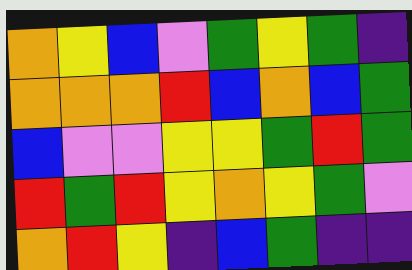[["orange", "yellow", "blue", "violet", "green", "yellow", "green", "indigo"], ["orange", "orange", "orange", "red", "blue", "orange", "blue", "green"], ["blue", "violet", "violet", "yellow", "yellow", "green", "red", "green"], ["red", "green", "red", "yellow", "orange", "yellow", "green", "violet"], ["orange", "red", "yellow", "indigo", "blue", "green", "indigo", "indigo"]]